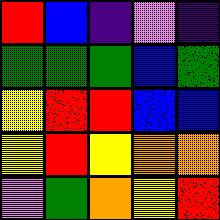[["red", "blue", "indigo", "violet", "indigo"], ["green", "green", "green", "blue", "green"], ["yellow", "red", "red", "blue", "blue"], ["yellow", "red", "yellow", "orange", "orange"], ["violet", "green", "orange", "yellow", "red"]]